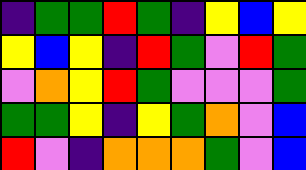[["indigo", "green", "green", "red", "green", "indigo", "yellow", "blue", "yellow"], ["yellow", "blue", "yellow", "indigo", "red", "green", "violet", "red", "green"], ["violet", "orange", "yellow", "red", "green", "violet", "violet", "violet", "green"], ["green", "green", "yellow", "indigo", "yellow", "green", "orange", "violet", "blue"], ["red", "violet", "indigo", "orange", "orange", "orange", "green", "violet", "blue"]]